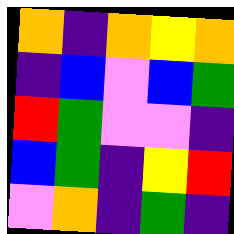[["orange", "indigo", "orange", "yellow", "orange"], ["indigo", "blue", "violet", "blue", "green"], ["red", "green", "violet", "violet", "indigo"], ["blue", "green", "indigo", "yellow", "red"], ["violet", "orange", "indigo", "green", "indigo"]]